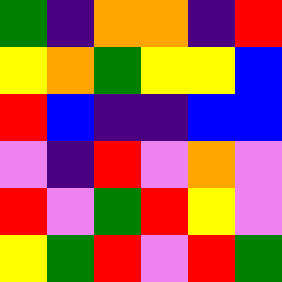[["green", "indigo", "orange", "orange", "indigo", "red"], ["yellow", "orange", "green", "yellow", "yellow", "blue"], ["red", "blue", "indigo", "indigo", "blue", "blue"], ["violet", "indigo", "red", "violet", "orange", "violet"], ["red", "violet", "green", "red", "yellow", "violet"], ["yellow", "green", "red", "violet", "red", "green"]]